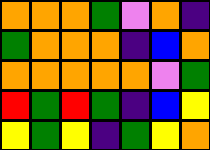[["orange", "orange", "orange", "green", "violet", "orange", "indigo"], ["green", "orange", "orange", "orange", "indigo", "blue", "orange"], ["orange", "orange", "orange", "orange", "orange", "violet", "green"], ["red", "green", "red", "green", "indigo", "blue", "yellow"], ["yellow", "green", "yellow", "indigo", "green", "yellow", "orange"]]